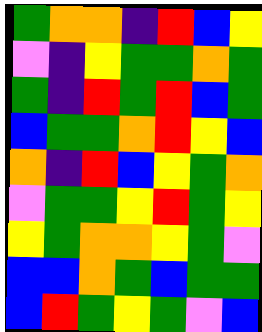[["green", "orange", "orange", "indigo", "red", "blue", "yellow"], ["violet", "indigo", "yellow", "green", "green", "orange", "green"], ["green", "indigo", "red", "green", "red", "blue", "green"], ["blue", "green", "green", "orange", "red", "yellow", "blue"], ["orange", "indigo", "red", "blue", "yellow", "green", "orange"], ["violet", "green", "green", "yellow", "red", "green", "yellow"], ["yellow", "green", "orange", "orange", "yellow", "green", "violet"], ["blue", "blue", "orange", "green", "blue", "green", "green"], ["blue", "red", "green", "yellow", "green", "violet", "blue"]]